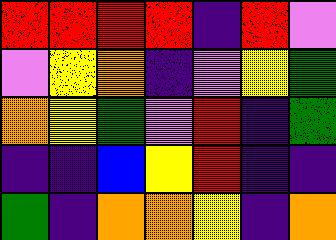[["red", "red", "red", "red", "indigo", "red", "violet"], ["violet", "yellow", "orange", "indigo", "violet", "yellow", "green"], ["orange", "yellow", "green", "violet", "red", "indigo", "green"], ["indigo", "indigo", "blue", "yellow", "red", "indigo", "indigo"], ["green", "indigo", "orange", "orange", "yellow", "indigo", "orange"]]